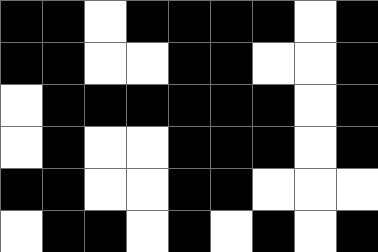[["black", "black", "white", "black", "black", "black", "black", "white", "black"], ["black", "black", "white", "white", "black", "black", "white", "white", "black"], ["white", "black", "black", "black", "black", "black", "black", "white", "black"], ["white", "black", "white", "white", "black", "black", "black", "white", "black"], ["black", "black", "white", "white", "black", "black", "white", "white", "white"], ["white", "black", "black", "white", "black", "white", "black", "white", "black"]]